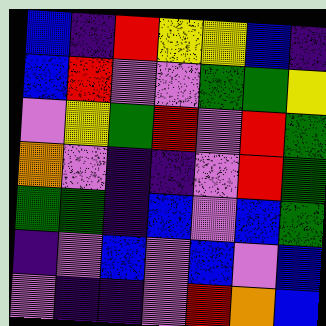[["blue", "indigo", "red", "yellow", "yellow", "blue", "indigo"], ["blue", "red", "violet", "violet", "green", "green", "yellow"], ["violet", "yellow", "green", "red", "violet", "red", "green"], ["orange", "violet", "indigo", "indigo", "violet", "red", "green"], ["green", "green", "indigo", "blue", "violet", "blue", "green"], ["indigo", "violet", "blue", "violet", "blue", "violet", "blue"], ["violet", "indigo", "indigo", "violet", "red", "orange", "blue"]]